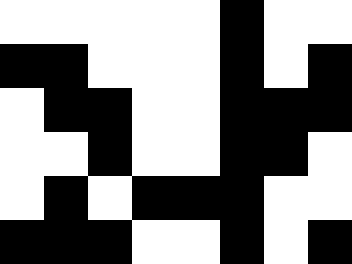[["white", "white", "white", "white", "white", "black", "white", "white"], ["black", "black", "white", "white", "white", "black", "white", "black"], ["white", "black", "black", "white", "white", "black", "black", "black"], ["white", "white", "black", "white", "white", "black", "black", "white"], ["white", "black", "white", "black", "black", "black", "white", "white"], ["black", "black", "black", "white", "white", "black", "white", "black"]]